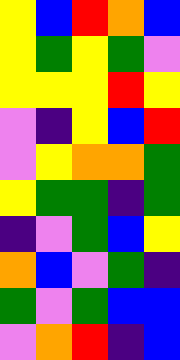[["yellow", "blue", "red", "orange", "blue"], ["yellow", "green", "yellow", "green", "violet"], ["yellow", "yellow", "yellow", "red", "yellow"], ["violet", "indigo", "yellow", "blue", "red"], ["violet", "yellow", "orange", "orange", "green"], ["yellow", "green", "green", "indigo", "green"], ["indigo", "violet", "green", "blue", "yellow"], ["orange", "blue", "violet", "green", "indigo"], ["green", "violet", "green", "blue", "blue"], ["violet", "orange", "red", "indigo", "blue"]]